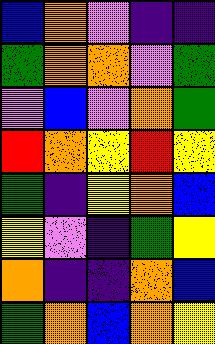[["blue", "orange", "violet", "indigo", "indigo"], ["green", "orange", "orange", "violet", "green"], ["violet", "blue", "violet", "orange", "green"], ["red", "orange", "yellow", "red", "yellow"], ["green", "indigo", "yellow", "orange", "blue"], ["yellow", "violet", "indigo", "green", "yellow"], ["orange", "indigo", "indigo", "orange", "blue"], ["green", "orange", "blue", "orange", "yellow"]]